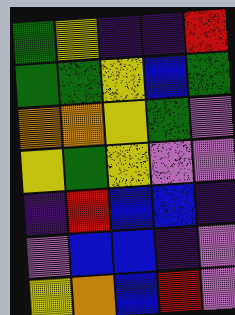[["green", "yellow", "indigo", "indigo", "red"], ["green", "green", "yellow", "blue", "green"], ["orange", "orange", "yellow", "green", "violet"], ["yellow", "green", "yellow", "violet", "violet"], ["indigo", "red", "blue", "blue", "indigo"], ["violet", "blue", "blue", "indigo", "violet"], ["yellow", "orange", "blue", "red", "violet"]]